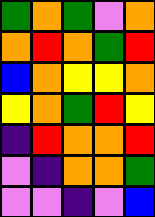[["green", "orange", "green", "violet", "orange"], ["orange", "red", "orange", "green", "red"], ["blue", "orange", "yellow", "yellow", "orange"], ["yellow", "orange", "green", "red", "yellow"], ["indigo", "red", "orange", "orange", "red"], ["violet", "indigo", "orange", "orange", "green"], ["violet", "violet", "indigo", "violet", "blue"]]